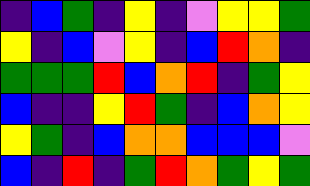[["indigo", "blue", "green", "indigo", "yellow", "indigo", "violet", "yellow", "yellow", "green"], ["yellow", "indigo", "blue", "violet", "yellow", "indigo", "blue", "red", "orange", "indigo"], ["green", "green", "green", "red", "blue", "orange", "red", "indigo", "green", "yellow"], ["blue", "indigo", "indigo", "yellow", "red", "green", "indigo", "blue", "orange", "yellow"], ["yellow", "green", "indigo", "blue", "orange", "orange", "blue", "blue", "blue", "violet"], ["blue", "indigo", "red", "indigo", "green", "red", "orange", "green", "yellow", "green"]]